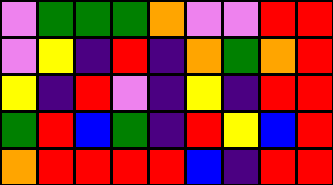[["violet", "green", "green", "green", "orange", "violet", "violet", "red", "red"], ["violet", "yellow", "indigo", "red", "indigo", "orange", "green", "orange", "red"], ["yellow", "indigo", "red", "violet", "indigo", "yellow", "indigo", "red", "red"], ["green", "red", "blue", "green", "indigo", "red", "yellow", "blue", "red"], ["orange", "red", "red", "red", "red", "blue", "indigo", "red", "red"]]